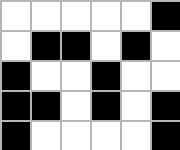[["white", "white", "white", "white", "white", "black"], ["white", "black", "black", "white", "black", "white"], ["black", "white", "white", "black", "white", "white"], ["black", "black", "white", "black", "white", "black"], ["black", "white", "white", "white", "white", "black"]]